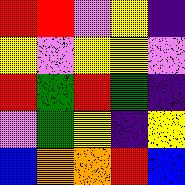[["red", "red", "violet", "yellow", "indigo"], ["yellow", "violet", "yellow", "yellow", "violet"], ["red", "green", "red", "green", "indigo"], ["violet", "green", "yellow", "indigo", "yellow"], ["blue", "orange", "orange", "red", "blue"]]